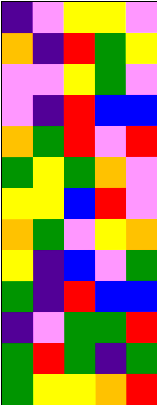[["indigo", "violet", "yellow", "yellow", "violet"], ["orange", "indigo", "red", "green", "yellow"], ["violet", "violet", "yellow", "green", "violet"], ["violet", "indigo", "red", "blue", "blue"], ["orange", "green", "red", "violet", "red"], ["green", "yellow", "green", "orange", "violet"], ["yellow", "yellow", "blue", "red", "violet"], ["orange", "green", "violet", "yellow", "orange"], ["yellow", "indigo", "blue", "violet", "green"], ["green", "indigo", "red", "blue", "blue"], ["indigo", "violet", "green", "green", "red"], ["green", "red", "green", "indigo", "green"], ["green", "yellow", "yellow", "orange", "red"]]